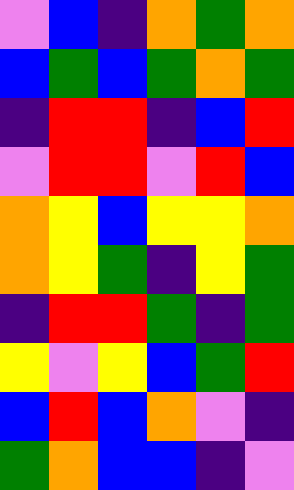[["violet", "blue", "indigo", "orange", "green", "orange"], ["blue", "green", "blue", "green", "orange", "green"], ["indigo", "red", "red", "indigo", "blue", "red"], ["violet", "red", "red", "violet", "red", "blue"], ["orange", "yellow", "blue", "yellow", "yellow", "orange"], ["orange", "yellow", "green", "indigo", "yellow", "green"], ["indigo", "red", "red", "green", "indigo", "green"], ["yellow", "violet", "yellow", "blue", "green", "red"], ["blue", "red", "blue", "orange", "violet", "indigo"], ["green", "orange", "blue", "blue", "indigo", "violet"]]